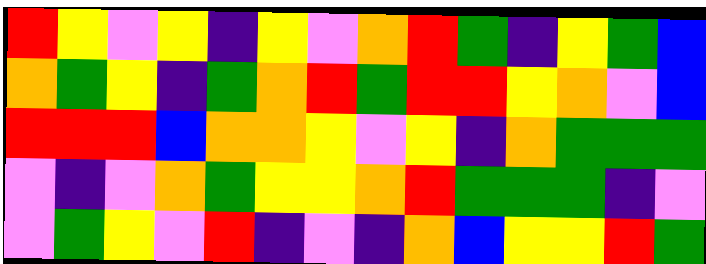[["red", "yellow", "violet", "yellow", "indigo", "yellow", "violet", "orange", "red", "green", "indigo", "yellow", "green", "blue"], ["orange", "green", "yellow", "indigo", "green", "orange", "red", "green", "red", "red", "yellow", "orange", "violet", "blue"], ["red", "red", "red", "blue", "orange", "orange", "yellow", "violet", "yellow", "indigo", "orange", "green", "green", "green"], ["violet", "indigo", "violet", "orange", "green", "yellow", "yellow", "orange", "red", "green", "green", "green", "indigo", "violet"], ["violet", "green", "yellow", "violet", "red", "indigo", "violet", "indigo", "orange", "blue", "yellow", "yellow", "red", "green"]]